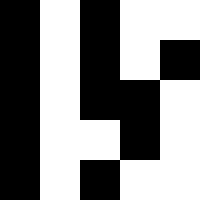[["black", "white", "black", "white", "white"], ["black", "white", "black", "white", "black"], ["black", "white", "black", "black", "white"], ["black", "white", "white", "black", "white"], ["black", "white", "black", "white", "white"]]